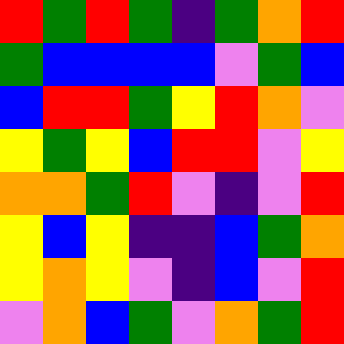[["red", "green", "red", "green", "indigo", "green", "orange", "red"], ["green", "blue", "blue", "blue", "blue", "violet", "green", "blue"], ["blue", "red", "red", "green", "yellow", "red", "orange", "violet"], ["yellow", "green", "yellow", "blue", "red", "red", "violet", "yellow"], ["orange", "orange", "green", "red", "violet", "indigo", "violet", "red"], ["yellow", "blue", "yellow", "indigo", "indigo", "blue", "green", "orange"], ["yellow", "orange", "yellow", "violet", "indigo", "blue", "violet", "red"], ["violet", "orange", "blue", "green", "violet", "orange", "green", "red"]]